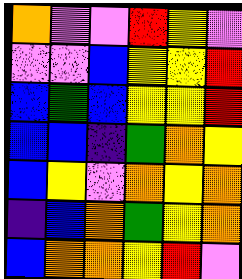[["orange", "violet", "violet", "red", "yellow", "violet"], ["violet", "violet", "blue", "yellow", "yellow", "red"], ["blue", "green", "blue", "yellow", "yellow", "red"], ["blue", "blue", "indigo", "green", "orange", "yellow"], ["blue", "yellow", "violet", "orange", "yellow", "orange"], ["indigo", "blue", "orange", "green", "yellow", "orange"], ["blue", "orange", "orange", "yellow", "red", "violet"]]